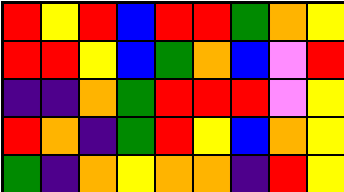[["red", "yellow", "red", "blue", "red", "red", "green", "orange", "yellow"], ["red", "red", "yellow", "blue", "green", "orange", "blue", "violet", "red"], ["indigo", "indigo", "orange", "green", "red", "red", "red", "violet", "yellow"], ["red", "orange", "indigo", "green", "red", "yellow", "blue", "orange", "yellow"], ["green", "indigo", "orange", "yellow", "orange", "orange", "indigo", "red", "yellow"]]